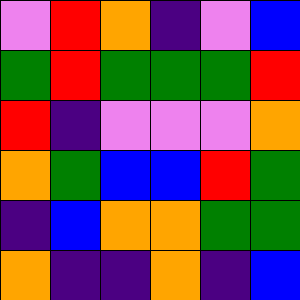[["violet", "red", "orange", "indigo", "violet", "blue"], ["green", "red", "green", "green", "green", "red"], ["red", "indigo", "violet", "violet", "violet", "orange"], ["orange", "green", "blue", "blue", "red", "green"], ["indigo", "blue", "orange", "orange", "green", "green"], ["orange", "indigo", "indigo", "orange", "indigo", "blue"]]